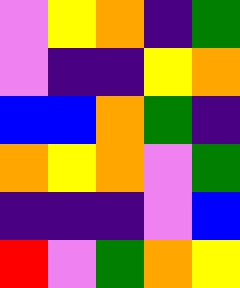[["violet", "yellow", "orange", "indigo", "green"], ["violet", "indigo", "indigo", "yellow", "orange"], ["blue", "blue", "orange", "green", "indigo"], ["orange", "yellow", "orange", "violet", "green"], ["indigo", "indigo", "indigo", "violet", "blue"], ["red", "violet", "green", "orange", "yellow"]]